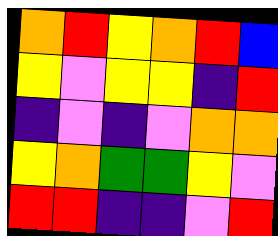[["orange", "red", "yellow", "orange", "red", "blue"], ["yellow", "violet", "yellow", "yellow", "indigo", "red"], ["indigo", "violet", "indigo", "violet", "orange", "orange"], ["yellow", "orange", "green", "green", "yellow", "violet"], ["red", "red", "indigo", "indigo", "violet", "red"]]